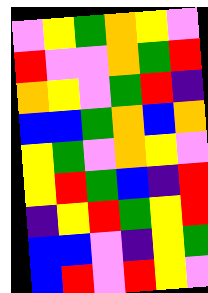[["violet", "yellow", "green", "orange", "yellow", "violet"], ["red", "violet", "violet", "orange", "green", "red"], ["orange", "yellow", "violet", "green", "red", "indigo"], ["blue", "blue", "green", "orange", "blue", "orange"], ["yellow", "green", "violet", "orange", "yellow", "violet"], ["yellow", "red", "green", "blue", "indigo", "red"], ["indigo", "yellow", "red", "green", "yellow", "red"], ["blue", "blue", "violet", "indigo", "yellow", "green"], ["blue", "red", "violet", "red", "yellow", "violet"]]